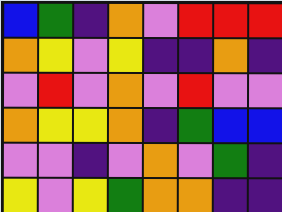[["blue", "green", "indigo", "orange", "violet", "red", "red", "red"], ["orange", "yellow", "violet", "yellow", "indigo", "indigo", "orange", "indigo"], ["violet", "red", "violet", "orange", "violet", "red", "violet", "violet"], ["orange", "yellow", "yellow", "orange", "indigo", "green", "blue", "blue"], ["violet", "violet", "indigo", "violet", "orange", "violet", "green", "indigo"], ["yellow", "violet", "yellow", "green", "orange", "orange", "indigo", "indigo"]]